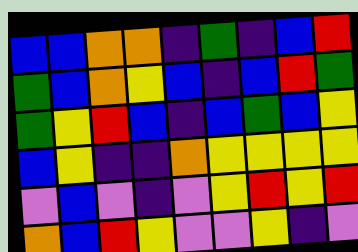[["blue", "blue", "orange", "orange", "indigo", "green", "indigo", "blue", "red"], ["green", "blue", "orange", "yellow", "blue", "indigo", "blue", "red", "green"], ["green", "yellow", "red", "blue", "indigo", "blue", "green", "blue", "yellow"], ["blue", "yellow", "indigo", "indigo", "orange", "yellow", "yellow", "yellow", "yellow"], ["violet", "blue", "violet", "indigo", "violet", "yellow", "red", "yellow", "red"], ["orange", "blue", "red", "yellow", "violet", "violet", "yellow", "indigo", "violet"]]